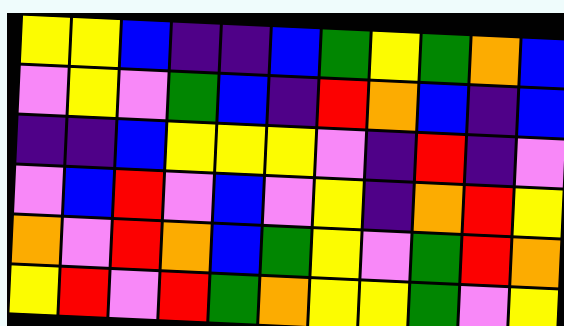[["yellow", "yellow", "blue", "indigo", "indigo", "blue", "green", "yellow", "green", "orange", "blue"], ["violet", "yellow", "violet", "green", "blue", "indigo", "red", "orange", "blue", "indigo", "blue"], ["indigo", "indigo", "blue", "yellow", "yellow", "yellow", "violet", "indigo", "red", "indigo", "violet"], ["violet", "blue", "red", "violet", "blue", "violet", "yellow", "indigo", "orange", "red", "yellow"], ["orange", "violet", "red", "orange", "blue", "green", "yellow", "violet", "green", "red", "orange"], ["yellow", "red", "violet", "red", "green", "orange", "yellow", "yellow", "green", "violet", "yellow"]]